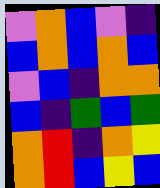[["violet", "orange", "blue", "violet", "indigo"], ["blue", "orange", "blue", "orange", "blue"], ["violet", "blue", "indigo", "orange", "orange"], ["blue", "indigo", "green", "blue", "green"], ["orange", "red", "indigo", "orange", "yellow"], ["orange", "red", "blue", "yellow", "blue"]]